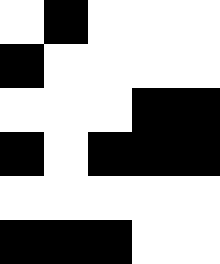[["white", "black", "white", "white", "white"], ["black", "white", "white", "white", "white"], ["white", "white", "white", "black", "black"], ["black", "white", "black", "black", "black"], ["white", "white", "white", "white", "white"], ["black", "black", "black", "white", "white"]]